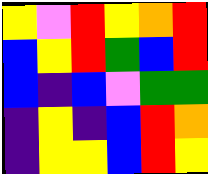[["yellow", "violet", "red", "yellow", "orange", "red"], ["blue", "yellow", "red", "green", "blue", "red"], ["blue", "indigo", "blue", "violet", "green", "green"], ["indigo", "yellow", "indigo", "blue", "red", "orange"], ["indigo", "yellow", "yellow", "blue", "red", "yellow"]]